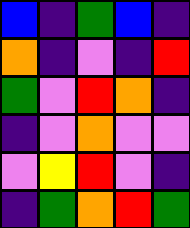[["blue", "indigo", "green", "blue", "indigo"], ["orange", "indigo", "violet", "indigo", "red"], ["green", "violet", "red", "orange", "indigo"], ["indigo", "violet", "orange", "violet", "violet"], ["violet", "yellow", "red", "violet", "indigo"], ["indigo", "green", "orange", "red", "green"]]